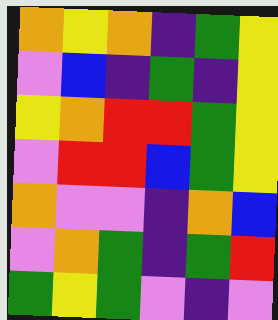[["orange", "yellow", "orange", "indigo", "green", "yellow"], ["violet", "blue", "indigo", "green", "indigo", "yellow"], ["yellow", "orange", "red", "red", "green", "yellow"], ["violet", "red", "red", "blue", "green", "yellow"], ["orange", "violet", "violet", "indigo", "orange", "blue"], ["violet", "orange", "green", "indigo", "green", "red"], ["green", "yellow", "green", "violet", "indigo", "violet"]]